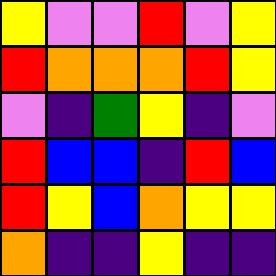[["yellow", "violet", "violet", "red", "violet", "yellow"], ["red", "orange", "orange", "orange", "red", "yellow"], ["violet", "indigo", "green", "yellow", "indigo", "violet"], ["red", "blue", "blue", "indigo", "red", "blue"], ["red", "yellow", "blue", "orange", "yellow", "yellow"], ["orange", "indigo", "indigo", "yellow", "indigo", "indigo"]]